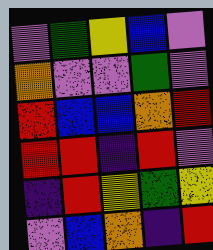[["violet", "green", "yellow", "blue", "violet"], ["orange", "violet", "violet", "green", "violet"], ["red", "blue", "blue", "orange", "red"], ["red", "red", "indigo", "red", "violet"], ["indigo", "red", "yellow", "green", "yellow"], ["violet", "blue", "orange", "indigo", "red"]]